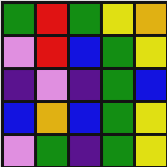[["green", "red", "green", "yellow", "orange"], ["violet", "red", "blue", "green", "yellow"], ["indigo", "violet", "indigo", "green", "blue"], ["blue", "orange", "blue", "green", "yellow"], ["violet", "green", "indigo", "green", "yellow"]]